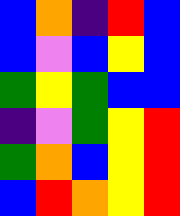[["blue", "orange", "indigo", "red", "blue"], ["blue", "violet", "blue", "yellow", "blue"], ["green", "yellow", "green", "blue", "blue"], ["indigo", "violet", "green", "yellow", "red"], ["green", "orange", "blue", "yellow", "red"], ["blue", "red", "orange", "yellow", "red"]]